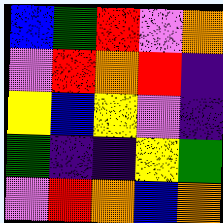[["blue", "green", "red", "violet", "orange"], ["violet", "red", "orange", "red", "indigo"], ["yellow", "blue", "yellow", "violet", "indigo"], ["green", "indigo", "indigo", "yellow", "green"], ["violet", "red", "orange", "blue", "orange"]]